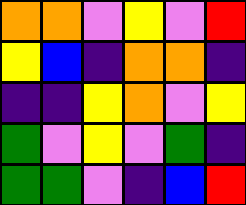[["orange", "orange", "violet", "yellow", "violet", "red"], ["yellow", "blue", "indigo", "orange", "orange", "indigo"], ["indigo", "indigo", "yellow", "orange", "violet", "yellow"], ["green", "violet", "yellow", "violet", "green", "indigo"], ["green", "green", "violet", "indigo", "blue", "red"]]